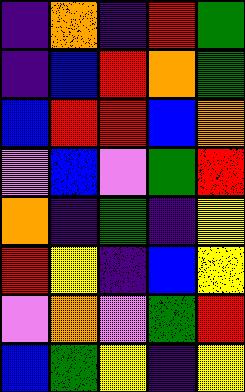[["indigo", "orange", "indigo", "red", "green"], ["indigo", "blue", "red", "orange", "green"], ["blue", "red", "red", "blue", "orange"], ["violet", "blue", "violet", "green", "red"], ["orange", "indigo", "green", "indigo", "yellow"], ["red", "yellow", "indigo", "blue", "yellow"], ["violet", "orange", "violet", "green", "red"], ["blue", "green", "yellow", "indigo", "yellow"]]